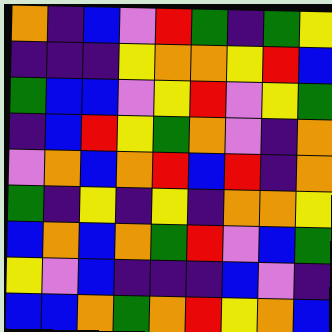[["orange", "indigo", "blue", "violet", "red", "green", "indigo", "green", "yellow"], ["indigo", "indigo", "indigo", "yellow", "orange", "orange", "yellow", "red", "blue"], ["green", "blue", "blue", "violet", "yellow", "red", "violet", "yellow", "green"], ["indigo", "blue", "red", "yellow", "green", "orange", "violet", "indigo", "orange"], ["violet", "orange", "blue", "orange", "red", "blue", "red", "indigo", "orange"], ["green", "indigo", "yellow", "indigo", "yellow", "indigo", "orange", "orange", "yellow"], ["blue", "orange", "blue", "orange", "green", "red", "violet", "blue", "green"], ["yellow", "violet", "blue", "indigo", "indigo", "indigo", "blue", "violet", "indigo"], ["blue", "blue", "orange", "green", "orange", "red", "yellow", "orange", "blue"]]